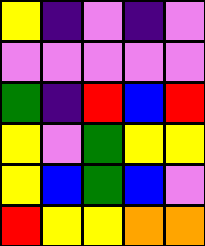[["yellow", "indigo", "violet", "indigo", "violet"], ["violet", "violet", "violet", "violet", "violet"], ["green", "indigo", "red", "blue", "red"], ["yellow", "violet", "green", "yellow", "yellow"], ["yellow", "blue", "green", "blue", "violet"], ["red", "yellow", "yellow", "orange", "orange"]]